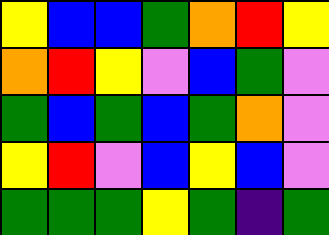[["yellow", "blue", "blue", "green", "orange", "red", "yellow"], ["orange", "red", "yellow", "violet", "blue", "green", "violet"], ["green", "blue", "green", "blue", "green", "orange", "violet"], ["yellow", "red", "violet", "blue", "yellow", "blue", "violet"], ["green", "green", "green", "yellow", "green", "indigo", "green"]]